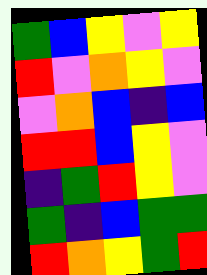[["green", "blue", "yellow", "violet", "yellow"], ["red", "violet", "orange", "yellow", "violet"], ["violet", "orange", "blue", "indigo", "blue"], ["red", "red", "blue", "yellow", "violet"], ["indigo", "green", "red", "yellow", "violet"], ["green", "indigo", "blue", "green", "green"], ["red", "orange", "yellow", "green", "red"]]